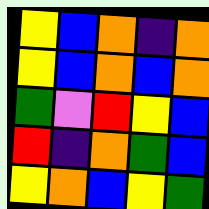[["yellow", "blue", "orange", "indigo", "orange"], ["yellow", "blue", "orange", "blue", "orange"], ["green", "violet", "red", "yellow", "blue"], ["red", "indigo", "orange", "green", "blue"], ["yellow", "orange", "blue", "yellow", "green"]]